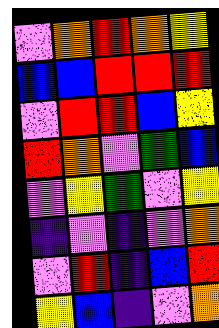[["violet", "orange", "red", "orange", "yellow"], ["blue", "blue", "red", "red", "red"], ["violet", "red", "red", "blue", "yellow"], ["red", "orange", "violet", "green", "blue"], ["violet", "yellow", "green", "violet", "yellow"], ["indigo", "violet", "indigo", "violet", "orange"], ["violet", "red", "indigo", "blue", "red"], ["yellow", "blue", "indigo", "violet", "orange"]]